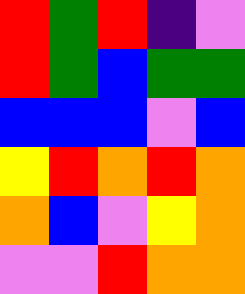[["red", "green", "red", "indigo", "violet"], ["red", "green", "blue", "green", "green"], ["blue", "blue", "blue", "violet", "blue"], ["yellow", "red", "orange", "red", "orange"], ["orange", "blue", "violet", "yellow", "orange"], ["violet", "violet", "red", "orange", "orange"]]